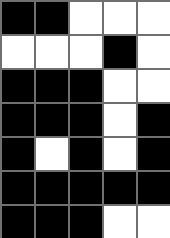[["black", "black", "white", "white", "white"], ["white", "white", "white", "black", "white"], ["black", "black", "black", "white", "white"], ["black", "black", "black", "white", "black"], ["black", "white", "black", "white", "black"], ["black", "black", "black", "black", "black"], ["black", "black", "black", "white", "white"]]